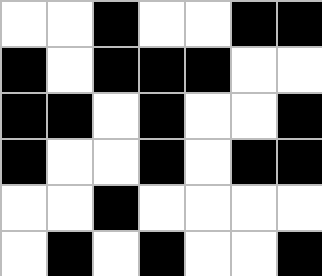[["white", "white", "black", "white", "white", "black", "black"], ["black", "white", "black", "black", "black", "white", "white"], ["black", "black", "white", "black", "white", "white", "black"], ["black", "white", "white", "black", "white", "black", "black"], ["white", "white", "black", "white", "white", "white", "white"], ["white", "black", "white", "black", "white", "white", "black"]]